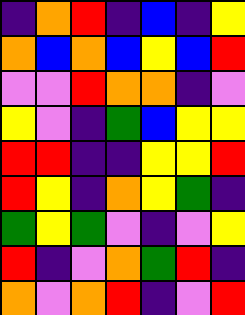[["indigo", "orange", "red", "indigo", "blue", "indigo", "yellow"], ["orange", "blue", "orange", "blue", "yellow", "blue", "red"], ["violet", "violet", "red", "orange", "orange", "indigo", "violet"], ["yellow", "violet", "indigo", "green", "blue", "yellow", "yellow"], ["red", "red", "indigo", "indigo", "yellow", "yellow", "red"], ["red", "yellow", "indigo", "orange", "yellow", "green", "indigo"], ["green", "yellow", "green", "violet", "indigo", "violet", "yellow"], ["red", "indigo", "violet", "orange", "green", "red", "indigo"], ["orange", "violet", "orange", "red", "indigo", "violet", "red"]]